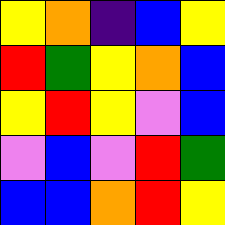[["yellow", "orange", "indigo", "blue", "yellow"], ["red", "green", "yellow", "orange", "blue"], ["yellow", "red", "yellow", "violet", "blue"], ["violet", "blue", "violet", "red", "green"], ["blue", "blue", "orange", "red", "yellow"]]